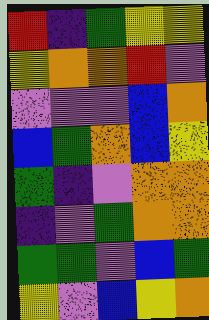[["red", "indigo", "green", "yellow", "yellow"], ["yellow", "orange", "orange", "red", "violet"], ["violet", "violet", "violet", "blue", "orange"], ["blue", "green", "orange", "blue", "yellow"], ["green", "indigo", "violet", "orange", "orange"], ["indigo", "violet", "green", "orange", "orange"], ["green", "green", "violet", "blue", "green"], ["yellow", "violet", "blue", "yellow", "orange"]]